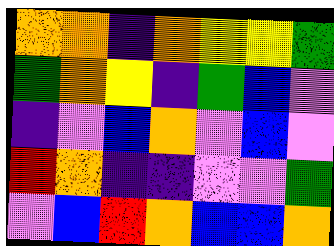[["orange", "orange", "indigo", "orange", "yellow", "yellow", "green"], ["green", "orange", "yellow", "indigo", "green", "blue", "violet"], ["indigo", "violet", "blue", "orange", "violet", "blue", "violet"], ["red", "orange", "indigo", "indigo", "violet", "violet", "green"], ["violet", "blue", "red", "orange", "blue", "blue", "orange"]]